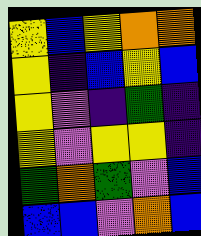[["yellow", "blue", "yellow", "orange", "orange"], ["yellow", "indigo", "blue", "yellow", "blue"], ["yellow", "violet", "indigo", "green", "indigo"], ["yellow", "violet", "yellow", "yellow", "indigo"], ["green", "orange", "green", "violet", "blue"], ["blue", "blue", "violet", "orange", "blue"]]